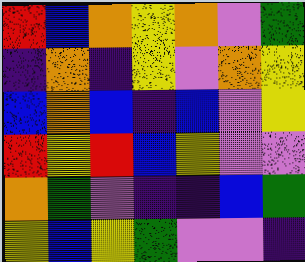[["red", "blue", "orange", "yellow", "orange", "violet", "green"], ["indigo", "orange", "indigo", "yellow", "violet", "orange", "yellow"], ["blue", "orange", "blue", "indigo", "blue", "violet", "yellow"], ["red", "yellow", "red", "blue", "yellow", "violet", "violet"], ["orange", "green", "violet", "indigo", "indigo", "blue", "green"], ["yellow", "blue", "yellow", "green", "violet", "violet", "indigo"]]